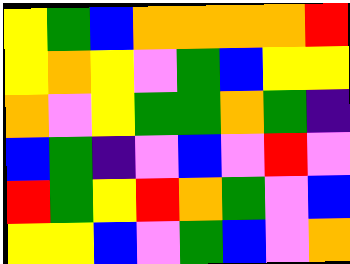[["yellow", "green", "blue", "orange", "orange", "orange", "orange", "red"], ["yellow", "orange", "yellow", "violet", "green", "blue", "yellow", "yellow"], ["orange", "violet", "yellow", "green", "green", "orange", "green", "indigo"], ["blue", "green", "indigo", "violet", "blue", "violet", "red", "violet"], ["red", "green", "yellow", "red", "orange", "green", "violet", "blue"], ["yellow", "yellow", "blue", "violet", "green", "blue", "violet", "orange"]]